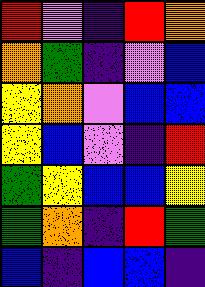[["red", "violet", "indigo", "red", "orange"], ["orange", "green", "indigo", "violet", "blue"], ["yellow", "orange", "violet", "blue", "blue"], ["yellow", "blue", "violet", "indigo", "red"], ["green", "yellow", "blue", "blue", "yellow"], ["green", "orange", "indigo", "red", "green"], ["blue", "indigo", "blue", "blue", "indigo"]]